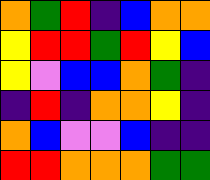[["orange", "green", "red", "indigo", "blue", "orange", "orange"], ["yellow", "red", "red", "green", "red", "yellow", "blue"], ["yellow", "violet", "blue", "blue", "orange", "green", "indigo"], ["indigo", "red", "indigo", "orange", "orange", "yellow", "indigo"], ["orange", "blue", "violet", "violet", "blue", "indigo", "indigo"], ["red", "red", "orange", "orange", "orange", "green", "green"]]